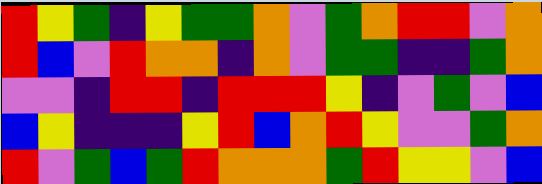[["red", "yellow", "green", "indigo", "yellow", "green", "green", "orange", "violet", "green", "orange", "red", "red", "violet", "orange"], ["red", "blue", "violet", "red", "orange", "orange", "indigo", "orange", "violet", "green", "green", "indigo", "indigo", "green", "orange"], ["violet", "violet", "indigo", "red", "red", "indigo", "red", "red", "red", "yellow", "indigo", "violet", "green", "violet", "blue"], ["blue", "yellow", "indigo", "indigo", "indigo", "yellow", "red", "blue", "orange", "red", "yellow", "violet", "violet", "green", "orange"], ["red", "violet", "green", "blue", "green", "red", "orange", "orange", "orange", "green", "red", "yellow", "yellow", "violet", "blue"]]